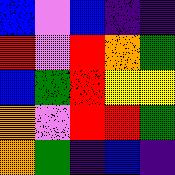[["blue", "violet", "blue", "indigo", "indigo"], ["red", "violet", "red", "orange", "green"], ["blue", "green", "red", "yellow", "yellow"], ["orange", "violet", "red", "red", "green"], ["orange", "green", "indigo", "blue", "indigo"]]